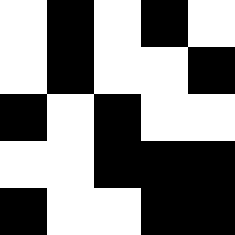[["white", "black", "white", "black", "white"], ["white", "black", "white", "white", "black"], ["black", "white", "black", "white", "white"], ["white", "white", "black", "black", "black"], ["black", "white", "white", "black", "black"]]